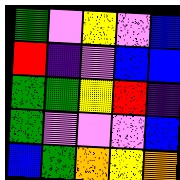[["green", "violet", "yellow", "violet", "blue"], ["red", "indigo", "violet", "blue", "blue"], ["green", "green", "yellow", "red", "indigo"], ["green", "violet", "violet", "violet", "blue"], ["blue", "green", "orange", "yellow", "orange"]]